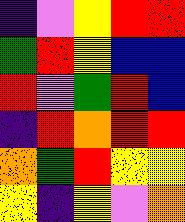[["indigo", "violet", "yellow", "red", "red"], ["green", "red", "yellow", "blue", "blue"], ["red", "violet", "green", "red", "blue"], ["indigo", "red", "orange", "red", "red"], ["orange", "green", "red", "yellow", "yellow"], ["yellow", "indigo", "yellow", "violet", "orange"]]